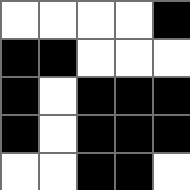[["white", "white", "white", "white", "black"], ["black", "black", "white", "white", "white"], ["black", "white", "black", "black", "black"], ["black", "white", "black", "black", "black"], ["white", "white", "black", "black", "white"]]